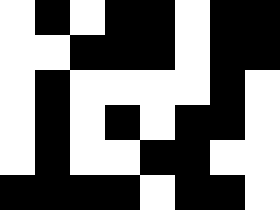[["white", "black", "white", "black", "black", "white", "black", "black"], ["white", "white", "black", "black", "black", "white", "black", "black"], ["white", "black", "white", "white", "white", "white", "black", "white"], ["white", "black", "white", "black", "white", "black", "black", "white"], ["white", "black", "white", "white", "black", "black", "white", "white"], ["black", "black", "black", "black", "white", "black", "black", "white"]]